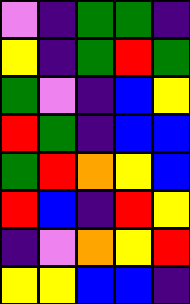[["violet", "indigo", "green", "green", "indigo"], ["yellow", "indigo", "green", "red", "green"], ["green", "violet", "indigo", "blue", "yellow"], ["red", "green", "indigo", "blue", "blue"], ["green", "red", "orange", "yellow", "blue"], ["red", "blue", "indigo", "red", "yellow"], ["indigo", "violet", "orange", "yellow", "red"], ["yellow", "yellow", "blue", "blue", "indigo"]]